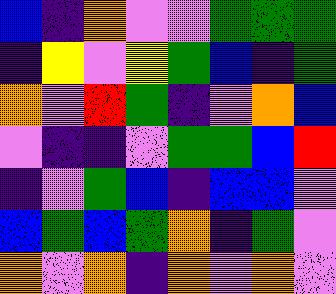[["blue", "indigo", "orange", "violet", "violet", "green", "green", "green"], ["indigo", "yellow", "violet", "yellow", "green", "blue", "indigo", "green"], ["orange", "violet", "red", "green", "indigo", "violet", "orange", "blue"], ["violet", "indigo", "indigo", "violet", "green", "green", "blue", "red"], ["indigo", "violet", "green", "blue", "indigo", "blue", "blue", "violet"], ["blue", "green", "blue", "green", "orange", "indigo", "green", "violet"], ["orange", "violet", "orange", "indigo", "orange", "violet", "orange", "violet"]]